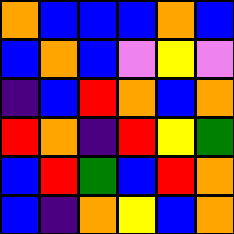[["orange", "blue", "blue", "blue", "orange", "blue"], ["blue", "orange", "blue", "violet", "yellow", "violet"], ["indigo", "blue", "red", "orange", "blue", "orange"], ["red", "orange", "indigo", "red", "yellow", "green"], ["blue", "red", "green", "blue", "red", "orange"], ["blue", "indigo", "orange", "yellow", "blue", "orange"]]